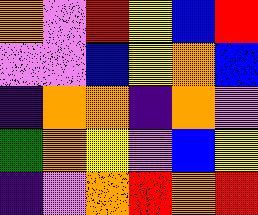[["orange", "violet", "red", "yellow", "blue", "red"], ["violet", "violet", "blue", "yellow", "orange", "blue"], ["indigo", "orange", "orange", "indigo", "orange", "violet"], ["green", "orange", "yellow", "violet", "blue", "yellow"], ["indigo", "violet", "orange", "red", "orange", "red"]]